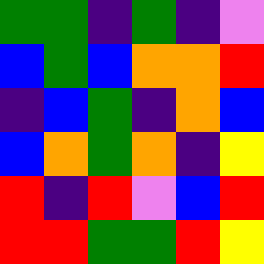[["green", "green", "indigo", "green", "indigo", "violet"], ["blue", "green", "blue", "orange", "orange", "red"], ["indigo", "blue", "green", "indigo", "orange", "blue"], ["blue", "orange", "green", "orange", "indigo", "yellow"], ["red", "indigo", "red", "violet", "blue", "red"], ["red", "red", "green", "green", "red", "yellow"]]